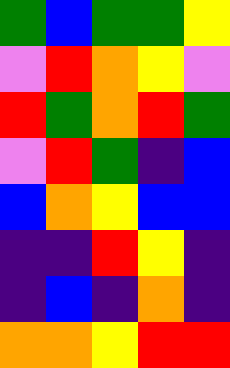[["green", "blue", "green", "green", "yellow"], ["violet", "red", "orange", "yellow", "violet"], ["red", "green", "orange", "red", "green"], ["violet", "red", "green", "indigo", "blue"], ["blue", "orange", "yellow", "blue", "blue"], ["indigo", "indigo", "red", "yellow", "indigo"], ["indigo", "blue", "indigo", "orange", "indigo"], ["orange", "orange", "yellow", "red", "red"]]